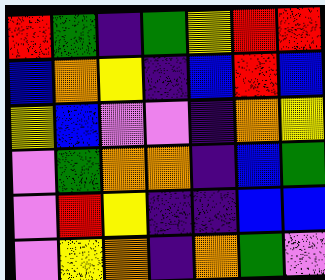[["red", "green", "indigo", "green", "yellow", "red", "red"], ["blue", "orange", "yellow", "indigo", "blue", "red", "blue"], ["yellow", "blue", "violet", "violet", "indigo", "orange", "yellow"], ["violet", "green", "orange", "orange", "indigo", "blue", "green"], ["violet", "red", "yellow", "indigo", "indigo", "blue", "blue"], ["violet", "yellow", "orange", "indigo", "orange", "green", "violet"]]